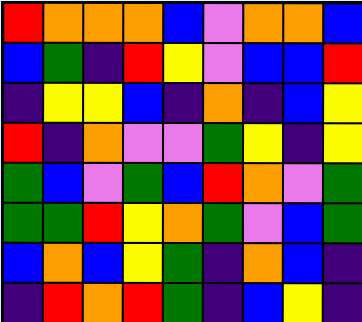[["red", "orange", "orange", "orange", "blue", "violet", "orange", "orange", "blue"], ["blue", "green", "indigo", "red", "yellow", "violet", "blue", "blue", "red"], ["indigo", "yellow", "yellow", "blue", "indigo", "orange", "indigo", "blue", "yellow"], ["red", "indigo", "orange", "violet", "violet", "green", "yellow", "indigo", "yellow"], ["green", "blue", "violet", "green", "blue", "red", "orange", "violet", "green"], ["green", "green", "red", "yellow", "orange", "green", "violet", "blue", "green"], ["blue", "orange", "blue", "yellow", "green", "indigo", "orange", "blue", "indigo"], ["indigo", "red", "orange", "red", "green", "indigo", "blue", "yellow", "indigo"]]